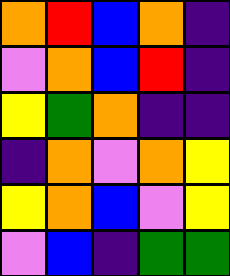[["orange", "red", "blue", "orange", "indigo"], ["violet", "orange", "blue", "red", "indigo"], ["yellow", "green", "orange", "indigo", "indigo"], ["indigo", "orange", "violet", "orange", "yellow"], ["yellow", "orange", "blue", "violet", "yellow"], ["violet", "blue", "indigo", "green", "green"]]